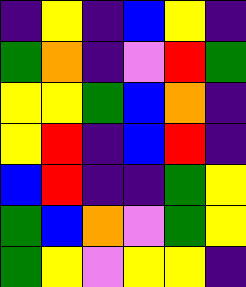[["indigo", "yellow", "indigo", "blue", "yellow", "indigo"], ["green", "orange", "indigo", "violet", "red", "green"], ["yellow", "yellow", "green", "blue", "orange", "indigo"], ["yellow", "red", "indigo", "blue", "red", "indigo"], ["blue", "red", "indigo", "indigo", "green", "yellow"], ["green", "blue", "orange", "violet", "green", "yellow"], ["green", "yellow", "violet", "yellow", "yellow", "indigo"]]